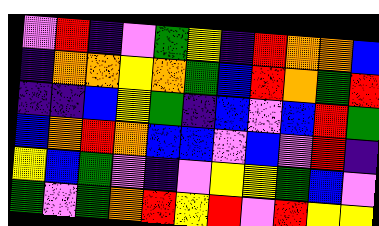[["violet", "red", "indigo", "violet", "green", "yellow", "indigo", "red", "orange", "orange", "blue"], ["indigo", "orange", "orange", "yellow", "orange", "green", "blue", "red", "orange", "green", "red"], ["indigo", "indigo", "blue", "yellow", "green", "indigo", "blue", "violet", "blue", "red", "green"], ["blue", "orange", "red", "orange", "blue", "blue", "violet", "blue", "violet", "red", "indigo"], ["yellow", "blue", "green", "violet", "indigo", "violet", "yellow", "yellow", "green", "blue", "violet"], ["green", "violet", "green", "orange", "red", "yellow", "red", "violet", "red", "yellow", "yellow"]]